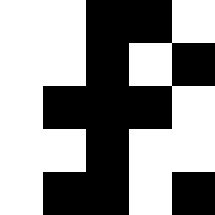[["white", "white", "black", "black", "white"], ["white", "white", "black", "white", "black"], ["white", "black", "black", "black", "white"], ["white", "white", "black", "white", "white"], ["white", "black", "black", "white", "black"]]